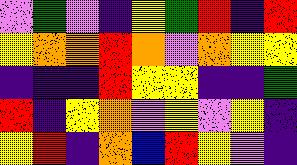[["violet", "green", "violet", "indigo", "yellow", "green", "red", "indigo", "red"], ["yellow", "orange", "orange", "red", "orange", "violet", "orange", "yellow", "yellow"], ["indigo", "indigo", "indigo", "red", "yellow", "yellow", "indigo", "indigo", "green"], ["red", "indigo", "yellow", "orange", "violet", "yellow", "violet", "yellow", "indigo"], ["yellow", "red", "indigo", "orange", "blue", "red", "yellow", "violet", "indigo"]]